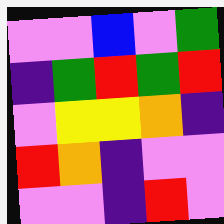[["violet", "violet", "blue", "violet", "green"], ["indigo", "green", "red", "green", "red"], ["violet", "yellow", "yellow", "orange", "indigo"], ["red", "orange", "indigo", "violet", "violet"], ["violet", "violet", "indigo", "red", "violet"]]